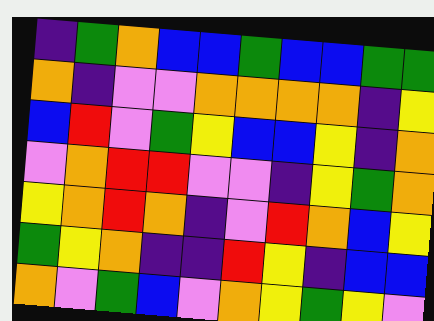[["indigo", "green", "orange", "blue", "blue", "green", "blue", "blue", "green", "green"], ["orange", "indigo", "violet", "violet", "orange", "orange", "orange", "orange", "indigo", "yellow"], ["blue", "red", "violet", "green", "yellow", "blue", "blue", "yellow", "indigo", "orange"], ["violet", "orange", "red", "red", "violet", "violet", "indigo", "yellow", "green", "orange"], ["yellow", "orange", "red", "orange", "indigo", "violet", "red", "orange", "blue", "yellow"], ["green", "yellow", "orange", "indigo", "indigo", "red", "yellow", "indigo", "blue", "blue"], ["orange", "violet", "green", "blue", "violet", "orange", "yellow", "green", "yellow", "violet"]]